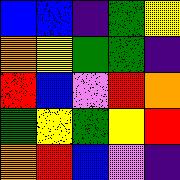[["blue", "blue", "indigo", "green", "yellow"], ["orange", "yellow", "green", "green", "indigo"], ["red", "blue", "violet", "red", "orange"], ["green", "yellow", "green", "yellow", "red"], ["orange", "red", "blue", "violet", "indigo"]]